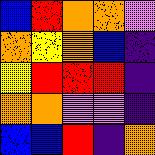[["blue", "red", "orange", "orange", "violet"], ["orange", "yellow", "orange", "blue", "indigo"], ["yellow", "red", "red", "red", "indigo"], ["orange", "orange", "violet", "violet", "indigo"], ["blue", "blue", "red", "indigo", "orange"]]